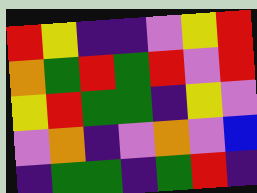[["red", "yellow", "indigo", "indigo", "violet", "yellow", "red"], ["orange", "green", "red", "green", "red", "violet", "red"], ["yellow", "red", "green", "green", "indigo", "yellow", "violet"], ["violet", "orange", "indigo", "violet", "orange", "violet", "blue"], ["indigo", "green", "green", "indigo", "green", "red", "indigo"]]